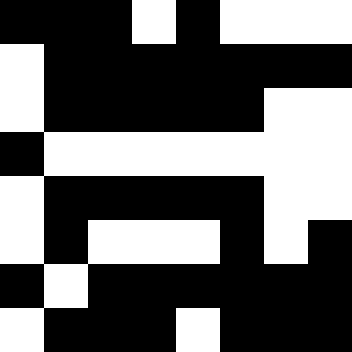[["black", "black", "black", "white", "black", "white", "white", "white"], ["white", "black", "black", "black", "black", "black", "black", "black"], ["white", "black", "black", "black", "black", "black", "white", "white"], ["black", "white", "white", "white", "white", "white", "white", "white"], ["white", "black", "black", "black", "black", "black", "white", "white"], ["white", "black", "white", "white", "white", "black", "white", "black"], ["black", "white", "black", "black", "black", "black", "black", "black"], ["white", "black", "black", "black", "white", "black", "black", "black"]]